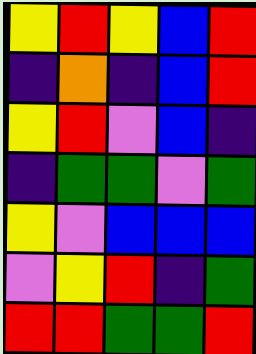[["yellow", "red", "yellow", "blue", "red"], ["indigo", "orange", "indigo", "blue", "red"], ["yellow", "red", "violet", "blue", "indigo"], ["indigo", "green", "green", "violet", "green"], ["yellow", "violet", "blue", "blue", "blue"], ["violet", "yellow", "red", "indigo", "green"], ["red", "red", "green", "green", "red"]]